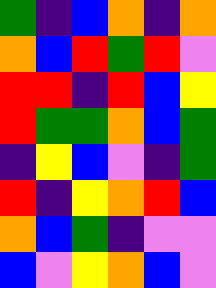[["green", "indigo", "blue", "orange", "indigo", "orange"], ["orange", "blue", "red", "green", "red", "violet"], ["red", "red", "indigo", "red", "blue", "yellow"], ["red", "green", "green", "orange", "blue", "green"], ["indigo", "yellow", "blue", "violet", "indigo", "green"], ["red", "indigo", "yellow", "orange", "red", "blue"], ["orange", "blue", "green", "indigo", "violet", "violet"], ["blue", "violet", "yellow", "orange", "blue", "violet"]]